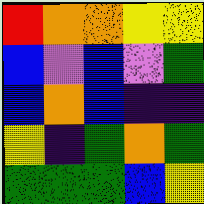[["red", "orange", "orange", "yellow", "yellow"], ["blue", "violet", "blue", "violet", "green"], ["blue", "orange", "blue", "indigo", "indigo"], ["yellow", "indigo", "green", "orange", "green"], ["green", "green", "green", "blue", "yellow"]]